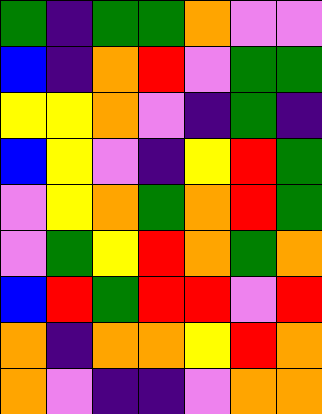[["green", "indigo", "green", "green", "orange", "violet", "violet"], ["blue", "indigo", "orange", "red", "violet", "green", "green"], ["yellow", "yellow", "orange", "violet", "indigo", "green", "indigo"], ["blue", "yellow", "violet", "indigo", "yellow", "red", "green"], ["violet", "yellow", "orange", "green", "orange", "red", "green"], ["violet", "green", "yellow", "red", "orange", "green", "orange"], ["blue", "red", "green", "red", "red", "violet", "red"], ["orange", "indigo", "orange", "orange", "yellow", "red", "orange"], ["orange", "violet", "indigo", "indigo", "violet", "orange", "orange"]]